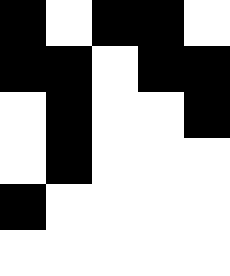[["black", "white", "black", "black", "white"], ["black", "black", "white", "black", "black"], ["white", "black", "white", "white", "black"], ["white", "black", "white", "white", "white"], ["black", "white", "white", "white", "white"], ["white", "white", "white", "white", "white"]]